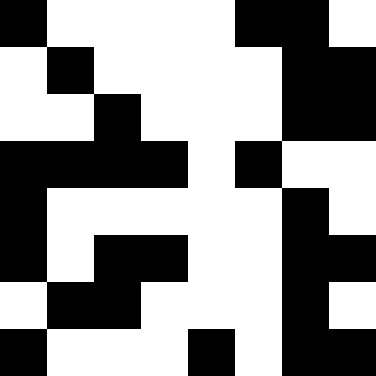[["black", "white", "white", "white", "white", "black", "black", "white"], ["white", "black", "white", "white", "white", "white", "black", "black"], ["white", "white", "black", "white", "white", "white", "black", "black"], ["black", "black", "black", "black", "white", "black", "white", "white"], ["black", "white", "white", "white", "white", "white", "black", "white"], ["black", "white", "black", "black", "white", "white", "black", "black"], ["white", "black", "black", "white", "white", "white", "black", "white"], ["black", "white", "white", "white", "black", "white", "black", "black"]]